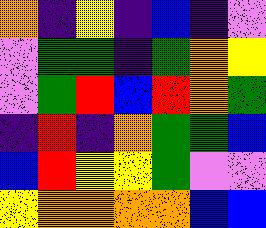[["orange", "indigo", "yellow", "indigo", "blue", "indigo", "violet"], ["violet", "green", "green", "indigo", "green", "orange", "yellow"], ["violet", "green", "red", "blue", "red", "orange", "green"], ["indigo", "red", "indigo", "orange", "green", "green", "blue"], ["blue", "red", "yellow", "yellow", "green", "violet", "violet"], ["yellow", "orange", "orange", "orange", "orange", "blue", "blue"]]